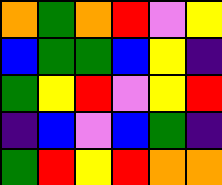[["orange", "green", "orange", "red", "violet", "yellow"], ["blue", "green", "green", "blue", "yellow", "indigo"], ["green", "yellow", "red", "violet", "yellow", "red"], ["indigo", "blue", "violet", "blue", "green", "indigo"], ["green", "red", "yellow", "red", "orange", "orange"]]